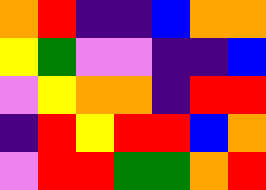[["orange", "red", "indigo", "indigo", "blue", "orange", "orange"], ["yellow", "green", "violet", "violet", "indigo", "indigo", "blue"], ["violet", "yellow", "orange", "orange", "indigo", "red", "red"], ["indigo", "red", "yellow", "red", "red", "blue", "orange"], ["violet", "red", "red", "green", "green", "orange", "red"]]